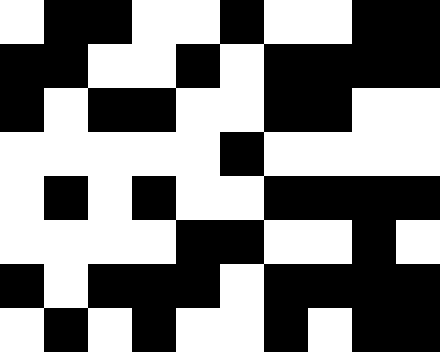[["white", "black", "black", "white", "white", "black", "white", "white", "black", "black"], ["black", "black", "white", "white", "black", "white", "black", "black", "black", "black"], ["black", "white", "black", "black", "white", "white", "black", "black", "white", "white"], ["white", "white", "white", "white", "white", "black", "white", "white", "white", "white"], ["white", "black", "white", "black", "white", "white", "black", "black", "black", "black"], ["white", "white", "white", "white", "black", "black", "white", "white", "black", "white"], ["black", "white", "black", "black", "black", "white", "black", "black", "black", "black"], ["white", "black", "white", "black", "white", "white", "black", "white", "black", "black"]]